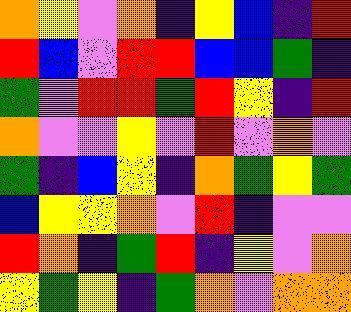[["orange", "yellow", "violet", "orange", "indigo", "yellow", "blue", "indigo", "red"], ["red", "blue", "violet", "red", "red", "blue", "blue", "green", "indigo"], ["green", "violet", "red", "red", "green", "red", "yellow", "indigo", "red"], ["orange", "violet", "violet", "yellow", "violet", "red", "violet", "orange", "violet"], ["green", "indigo", "blue", "yellow", "indigo", "orange", "green", "yellow", "green"], ["blue", "yellow", "yellow", "orange", "violet", "red", "indigo", "violet", "violet"], ["red", "orange", "indigo", "green", "red", "indigo", "yellow", "violet", "orange"], ["yellow", "green", "yellow", "indigo", "green", "orange", "violet", "orange", "orange"]]